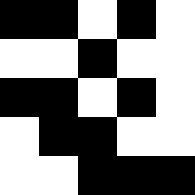[["black", "black", "white", "black", "white"], ["white", "white", "black", "white", "white"], ["black", "black", "white", "black", "white"], ["white", "black", "black", "white", "white"], ["white", "white", "black", "black", "black"]]